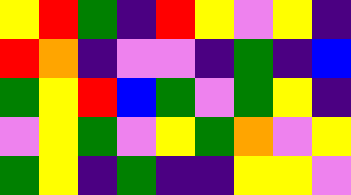[["yellow", "red", "green", "indigo", "red", "yellow", "violet", "yellow", "indigo"], ["red", "orange", "indigo", "violet", "violet", "indigo", "green", "indigo", "blue"], ["green", "yellow", "red", "blue", "green", "violet", "green", "yellow", "indigo"], ["violet", "yellow", "green", "violet", "yellow", "green", "orange", "violet", "yellow"], ["green", "yellow", "indigo", "green", "indigo", "indigo", "yellow", "yellow", "violet"]]